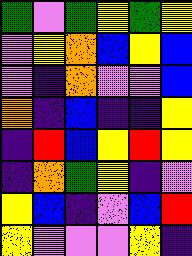[["green", "violet", "green", "yellow", "green", "yellow"], ["violet", "yellow", "orange", "blue", "yellow", "blue"], ["violet", "indigo", "orange", "violet", "violet", "blue"], ["orange", "indigo", "blue", "indigo", "indigo", "yellow"], ["indigo", "red", "blue", "yellow", "red", "yellow"], ["indigo", "orange", "green", "yellow", "indigo", "violet"], ["yellow", "blue", "indigo", "violet", "blue", "red"], ["yellow", "violet", "violet", "violet", "yellow", "indigo"]]